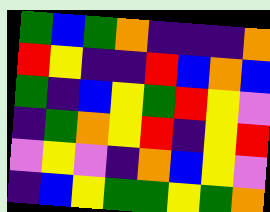[["green", "blue", "green", "orange", "indigo", "indigo", "indigo", "orange"], ["red", "yellow", "indigo", "indigo", "red", "blue", "orange", "blue"], ["green", "indigo", "blue", "yellow", "green", "red", "yellow", "violet"], ["indigo", "green", "orange", "yellow", "red", "indigo", "yellow", "red"], ["violet", "yellow", "violet", "indigo", "orange", "blue", "yellow", "violet"], ["indigo", "blue", "yellow", "green", "green", "yellow", "green", "orange"]]